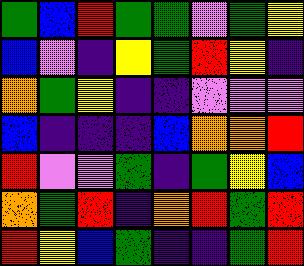[["green", "blue", "red", "green", "green", "violet", "green", "yellow"], ["blue", "violet", "indigo", "yellow", "green", "red", "yellow", "indigo"], ["orange", "green", "yellow", "indigo", "indigo", "violet", "violet", "violet"], ["blue", "indigo", "indigo", "indigo", "blue", "orange", "orange", "red"], ["red", "violet", "violet", "green", "indigo", "green", "yellow", "blue"], ["orange", "green", "red", "indigo", "orange", "red", "green", "red"], ["red", "yellow", "blue", "green", "indigo", "indigo", "green", "red"]]